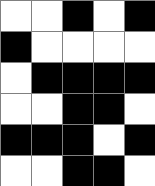[["white", "white", "black", "white", "black"], ["black", "white", "white", "white", "white"], ["white", "black", "black", "black", "black"], ["white", "white", "black", "black", "white"], ["black", "black", "black", "white", "black"], ["white", "white", "black", "black", "white"]]